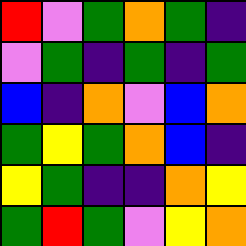[["red", "violet", "green", "orange", "green", "indigo"], ["violet", "green", "indigo", "green", "indigo", "green"], ["blue", "indigo", "orange", "violet", "blue", "orange"], ["green", "yellow", "green", "orange", "blue", "indigo"], ["yellow", "green", "indigo", "indigo", "orange", "yellow"], ["green", "red", "green", "violet", "yellow", "orange"]]